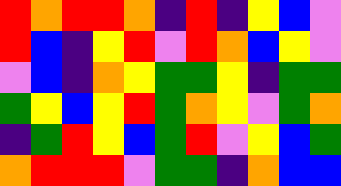[["red", "orange", "red", "red", "orange", "indigo", "red", "indigo", "yellow", "blue", "violet"], ["red", "blue", "indigo", "yellow", "red", "violet", "red", "orange", "blue", "yellow", "violet"], ["violet", "blue", "indigo", "orange", "yellow", "green", "green", "yellow", "indigo", "green", "green"], ["green", "yellow", "blue", "yellow", "red", "green", "orange", "yellow", "violet", "green", "orange"], ["indigo", "green", "red", "yellow", "blue", "green", "red", "violet", "yellow", "blue", "green"], ["orange", "red", "red", "red", "violet", "green", "green", "indigo", "orange", "blue", "blue"]]